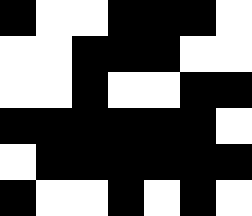[["black", "white", "white", "black", "black", "black", "white"], ["white", "white", "black", "black", "black", "white", "white"], ["white", "white", "black", "white", "white", "black", "black"], ["black", "black", "black", "black", "black", "black", "white"], ["white", "black", "black", "black", "black", "black", "black"], ["black", "white", "white", "black", "white", "black", "white"]]